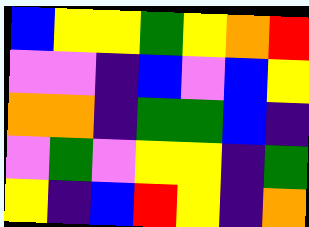[["blue", "yellow", "yellow", "green", "yellow", "orange", "red"], ["violet", "violet", "indigo", "blue", "violet", "blue", "yellow"], ["orange", "orange", "indigo", "green", "green", "blue", "indigo"], ["violet", "green", "violet", "yellow", "yellow", "indigo", "green"], ["yellow", "indigo", "blue", "red", "yellow", "indigo", "orange"]]